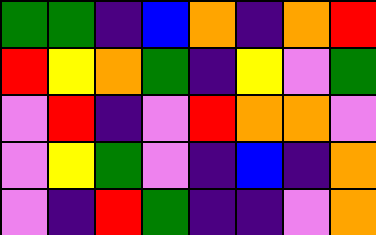[["green", "green", "indigo", "blue", "orange", "indigo", "orange", "red"], ["red", "yellow", "orange", "green", "indigo", "yellow", "violet", "green"], ["violet", "red", "indigo", "violet", "red", "orange", "orange", "violet"], ["violet", "yellow", "green", "violet", "indigo", "blue", "indigo", "orange"], ["violet", "indigo", "red", "green", "indigo", "indigo", "violet", "orange"]]